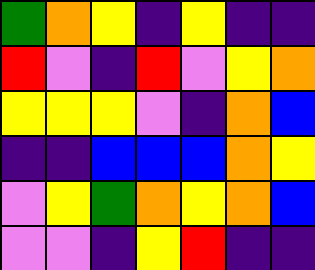[["green", "orange", "yellow", "indigo", "yellow", "indigo", "indigo"], ["red", "violet", "indigo", "red", "violet", "yellow", "orange"], ["yellow", "yellow", "yellow", "violet", "indigo", "orange", "blue"], ["indigo", "indigo", "blue", "blue", "blue", "orange", "yellow"], ["violet", "yellow", "green", "orange", "yellow", "orange", "blue"], ["violet", "violet", "indigo", "yellow", "red", "indigo", "indigo"]]